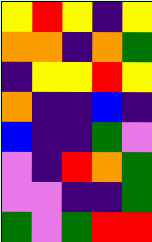[["yellow", "red", "yellow", "indigo", "yellow"], ["orange", "orange", "indigo", "orange", "green"], ["indigo", "yellow", "yellow", "red", "yellow"], ["orange", "indigo", "indigo", "blue", "indigo"], ["blue", "indigo", "indigo", "green", "violet"], ["violet", "indigo", "red", "orange", "green"], ["violet", "violet", "indigo", "indigo", "green"], ["green", "violet", "green", "red", "red"]]